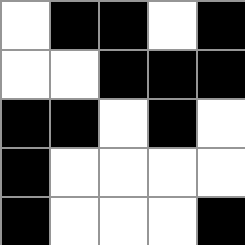[["white", "black", "black", "white", "black"], ["white", "white", "black", "black", "black"], ["black", "black", "white", "black", "white"], ["black", "white", "white", "white", "white"], ["black", "white", "white", "white", "black"]]